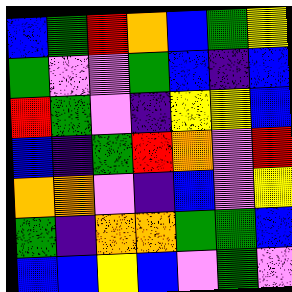[["blue", "green", "red", "orange", "blue", "green", "yellow"], ["green", "violet", "violet", "green", "blue", "indigo", "blue"], ["red", "green", "violet", "indigo", "yellow", "yellow", "blue"], ["blue", "indigo", "green", "red", "orange", "violet", "red"], ["orange", "orange", "violet", "indigo", "blue", "violet", "yellow"], ["green", "indigo", "orange", "orange", "green", "green", "blue"], ["blue", "blue", "yellow", "blue", "violet", "green", "violet"]]